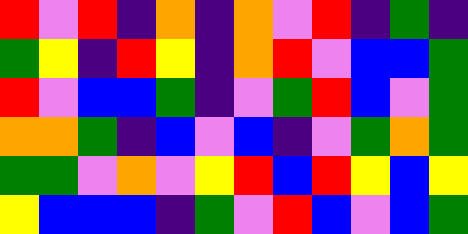[["red", "violet", "red", "indigo", "orange", "indigo", "orange", "violet", "red", "indigo", "green", "indigo"], ["green", "yellow", "indigo", "red", "yellow", "indigo", "orange", "red", "violet", "blue", "blue", "green"], ["red", "violet", "blue", "blue", "green", "indigo", "violet", "green", "red", "blue", "violet", "green"], ["orange", "orange", "green", "indigo", "blue", "violet", "blue", "indigo", "violet", "green", "orange", "green"], ["green", "green", "violet", "orange", "violet", "yellow", "red", "blue", "red", "yellow", "blue", "yellow"], ["yellow", "blue", "blue", "blue", "indigo", "green", "violet", "red", "blue", "violet", "blue", "green"]]